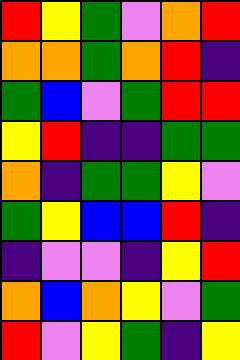[["red", "yellow", "green", "violet", "orange", "red"], ["orange", "orange", "green", "orange", "red", "indigo"], ["green", "blue", "violet", "green", "red", "red"], ["yellow", "red", "indigo", "indigo", "green", "green"], ["orange", "indigo", "green", "green", "yellow", "violet"], ["green", "yellow", "blue", "blue", "red", "indigo"], ["indigo", "violet", "violet", "indigo", "yellow", "red"], ["orange", "blue", "orange", "yellow", "violet", "green"], ["red", "violet", "yellow", "green", "indigo", "yellow"]]